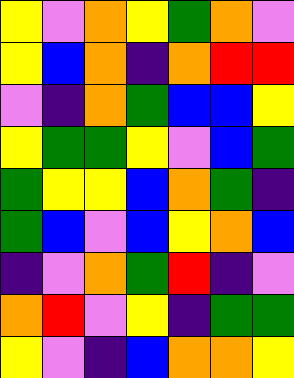[["yellow", "violet", "orange", "yellow", "green", "orange", "violet"], ["yellow", "blue", "orange", "indigo", "orange", "red", "red"], ["violet", "indigo", "orange", "green", "blue", "blue", "yellow"], ["yellow", "green", "green", "yellow", "violet", "blue", "green"], ["green", "yellow", "yellow", "blue", "orange", "green", "indigo"], ["green", "blue", "violet", "blue", "yellow", "orange", "blue"], ["indigo", "violet", "orange", "green", "red", "indigo", "violet"], ["orange", "red", "violet", "yellow", "indigo", "green", "green"], ["yellow", "violet", "indigo", "blue", "orange", "orange", "yellow"]]